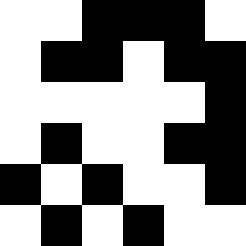[["white", "white", "black", "black", "black", "white"], ["white", "black", "black", "white", "black", "black"], ["white", "white", "white", "white", "white", "black"], ["white", "black", "white", "white", "black", "black"], ["black", "white", "black", "white", "white", "black"], ["white", "black", "white", "black", "white", "white"]]